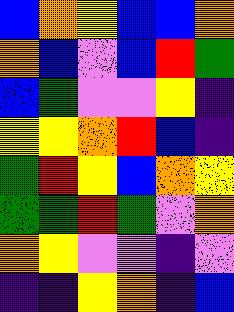[["blue", "orange", "yellow", "blue", "blue", "orange"], ["orange", "blue", "violet", "blue", "red", "green"], ["blue", "green", "violet", "violet", "yellow", "indigo"], ["yellow", "yellow", "orange", "red", "blue", "indigo"], ["green", "red", "yellow", "blue", "orange", "yellow"], ["green", "green", "red", "green", "violet", "orange"], ["orange", "yellow", "violet", "violet", "indigo", "violet"], ["indigo", "indigo", "yellow", "orange", "indigo", "blue"]]